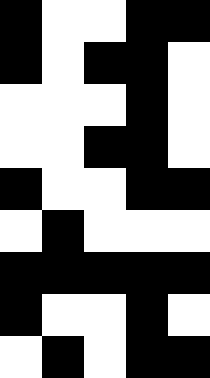[["black", "white", "white", "black", "black"], ["black", "white", "black", "black", "white"], ["white", "white", "white", "black", "white"], ["white", "white", "black", "black", "white"], ["black", "white", "white", "black", "black"], ["white", "black", "white", "white", "white"], ["black", "black", "black", "black", "black"], ["black", "white", "white", "black", "white"], ["white", "black", "white", "black", "black"]]